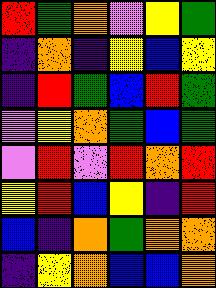[["red", "green", "orange", "violet", "yellow", "green"], ["indigo", "orange", "indigo", "yellow", "blue", "yellow"], ["indigo", "red", "green", "blue", "red", "green"], ["violet", "yellow", "orange", "green", "blue", "green"], ["violet", "red", "violet", "red", "orange", "red"], ["yellow", "red", "blue", "yellow", "indigo", "red"], ["blue", "indigo", "orange", "green", "orange", "orange"], ["indigo", "yellow", "orange", "blue", "blue", "orange"]]